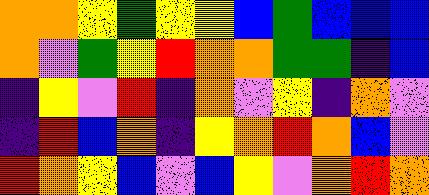[["orange", "orange", "yellow", "green", "yellow", "yellow", "blue", "green", "blue", "blue", "blue"], ["orange", "violet", "green", "yellow", "red", "orange", "orange", "green", "green", "indigo", "blue"], ["indigo", "yellow", "violet", "red", "indigo", "orange", "violet", "yellow", "indigo", "orange", "violet"], ["indigo", "red", "blue", "orange", "indigo", "yellow", "orange", "red", "orange", "blue", "violet"], ["red", "orange", "yellow", "blue", "violet", "blue", "yellow", "violet", "orange", "red", "orange"]]